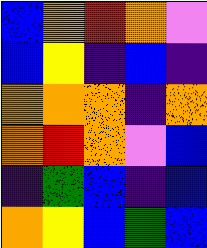[["blue", "orange", "red", "orange", "violet"], ["blue", "yellow", "indigo", "blue", "indigo"], ["orange", "orange", "orange", "indigo", "orange"], ["orange", "red", "orange", "violet", "blue"], ["indigo", "green", "blue", "indigo", "blue"], ["orange", "yellow", "blue", "green", "blue"]]